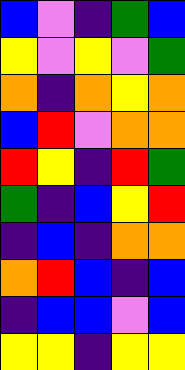[["blue", "violet", "indigo", "green", "blue"], ["yellow", "violet", "yellow", "violet", "green"], ["orange", "indigo", "orange", "yellow", "orange"], ["blue", "red", "violet", "orange", "orange"], ["red", "yellow", "indigo", "red", "green"], ["green", "indigo", "blue", "yellow", "red"], ["indigo", "blue", "indigo", "orange", "orange"], ["orange", "red", "blue", "indigo", "blue"], ["indigo", "blue", "blue", "violet", "blue"], ["yellow", "yellow", "indigo", "yellow", "yellow"]]